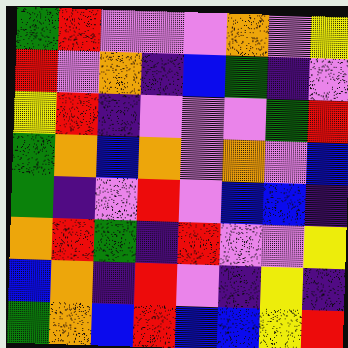[["green", "red", "violet", "violet", "violet", "orange", "violet", "yellow"], ["red", "violet", "orange", "indigo", "blue", "green", "indigo", "violet"], ["yellow", "red", "indigo", "violet", "violet", "violet", "green", "red"], ["green", "orange", "blue", "orange", "violet", "orange", "violet", "blue"], ["green", "indigo", "violet", "red", "violet", "blue", "blue", "indigo"], ["orange", "red", "green", "indigo", "red", "violet", "violet", "yellow"], ["blue", "orange", "indigo", "red", "violet", "indigo", "yellow", "indigo"], ["green", "orange", "blue", "red", "blue", "blue", "yellow", "red"]]